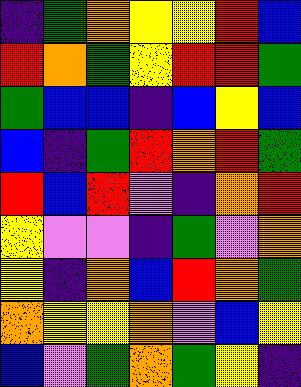[["indigo", "green", "orange", "yellow", "yellow", "red", "blue"], ["red", "orange", "green", "yellow", "red", "red", "green"], ["green", "blue", "blue", "indigo", "blue", "yellow", "blue"], ["blue", "indigo", "green", "red", "orange", "red", "green"], ["red", "blue", "red", "violet", "indigo", "orange", "red"], ["yellow", "violet", "violet", "indigo", "green", "violet", "orange"], ["yellow", "indigo", "orange", "blue", "red", "orange", "green"], ["orange", "yellow", "yellow", "orange", "violet", "blue", "yellow"], ["blue", "violet", "green", "orange", "green", "yellow", "indigo"]]